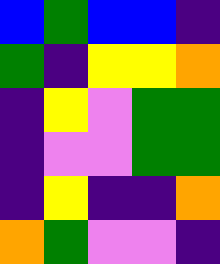[["blue", "green", "blue", "blue", "indigo"], ["green", "indigo", "yellow", "yellow", "orange"], ["indigo", "yellow", "violet", "green", "green"], ["indigo", "violet", "violet", "green", "green"], ["indigo", "yellow", "indigo", "indigo", "orange"], ["orange", "green", "violet", "violet", "indigo"]]